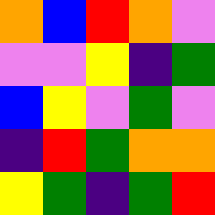[["orange", "blue", "red", "orange", "violet"], ["violet", "violet", "yellow", "indigo", "green"], ["blue", "yellow", "violet", "green", "violet"], ["indigo", "red", "green", "orange", "orange"], ["yellow", "green", "indigo", "green", "red"]]